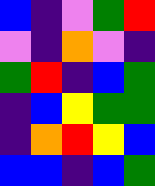[["blue", "indigo", "violet", "green", "red"], ["violet", "indigo", "orange", "violet", "indigo"], ["green", "red", "indigo", "blue", "green"], ["indigo", "blue", "yellow", "green", "green"], ["indigo", "orange", "red", "yellow", "blue"], ["blue", "blue", "indigo", "blue", "green"]]